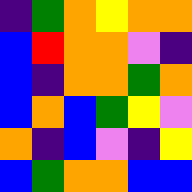[["indigo", "green", "orange", "yellow", "orange", "orange"], ["blue", "red", "orange", "orange", "violet", "indigo"], ["blue", "indigo", "orange", "orange", "green", "orange"], ["blue", "orange", "blue", "green", "yellow", "violet"], ["orange", "indigo", "blue", "violet", "indigo", "yellow"], ["blue", "green", "orange", "orange", "blue", "blue"]]